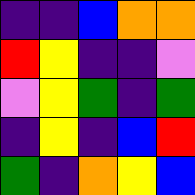[["indigo", "indigo", "blue", "orange", "orange"], ["red", "yellow", "indigo", "indigo", "violet"], ["violet", "yellow", "green", "indigo", "green"], ["indigo", "yellow", "indigo", "blue", "red"], ["green", "indigo", "orange", "yellow", "blue"]]